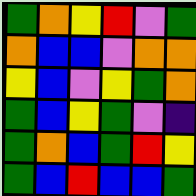[["green", "orange", "yellow", "red", "violet", "green"], ["orange", "blue", "blue", "violet", "orange", "orange"], ["yellow", "blue", "violet", "yellow", "green", "orange"], ["green", "blue", "yellow", "green", "violet", "indigo"], ["green", "orange", "blue", "green", "red", "yellow"], ["green", "blue", "red", "blue", "blue", "green"]]